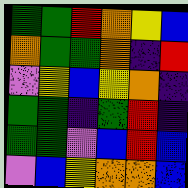[["green", "green", "red", "orange", "yellow", "blue"], ["orange", "green", "green", "orange", "indigo", "red"], ["violet", "yellow", "blue", "yellow", "orange", "indigo"], ["green", "green", "indigo", "green", "red", "indigo"], ["green", "green", "violet", "blue", "red", "blue"], ["violet", "blue", "yellow", "orange", "orange", "blue"]]